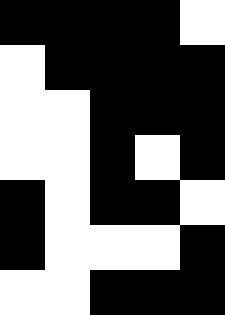[["black", "black", "black", "black", "white"], ["white", "black", "black", "black", "black"], ["white", "white", "black", "black", "black"], ["white", "white", "black", "white", "black"], ["black", "white", "black", "black", "white"], ["black", "white", "white", "white", "black"], ["white", "white", "black", "black", "black"]]